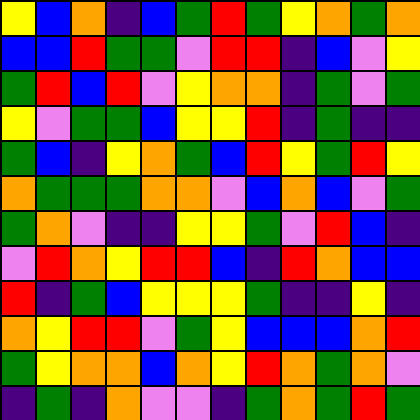[["yellow", "blue", "orange", "indigo", "blue", "green", "red", "green", "yellow", "orange", "green", "orange"], ["blue", "blue", "red", "green", "green", "violet", "red", "red", "indigo", "blue", "violet", "yellow"], ["green", "red", "blue", "red", "violet", "yellow", "orange", "orange", "indigo", "green", "violet", "green"], ["yellow", "violet", "green", "green", "blue", "yellow", "yellow", "red", "indigo", "green", "indigo", "indigo"], ["green", "blue", "indigo", "yellow", "orange", "green", "blue", "red", "yellow", "green", "red", "yellow"], ["orange", "green", "green", "green", "orange", "orange", "violet", "blue", "orange", "blue", "violet", "green"], ["green", "orange", "violet", "indigo", "indigo", "yellow", "yellow", "green", "violet", "red", "blue", "indigo"], ["violet", "red", "orange", "yellow", "red", "red", "blue", "indigo", "red", "orange", "blue", "blue"], ["red", "indigo", "green", "blue", "yellow", "yellow", "yellow", "green", "indigo", "indigo", "yellow", "indigo"], ["orange", "yellow", "red", "red", "violet", "green", "yellow", "blue", "blue", "blue", "orange", "red"], ["green", "yellow", "orange", "orange", "blue", "orange", "yellow", "red", "orange", "green", "orange", "violet"], ["indigo", "green", "indigo", "orange", "violet", "violet", "indigo", "green", "orange", "green", "red", "green"]]